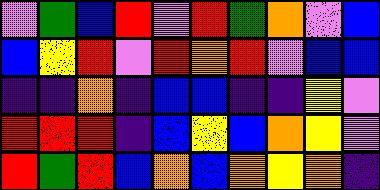[["violet", "green", "blue", "red", "violet", "red", "green", "orange", "violet", "blue"], ["blue", "yellow", "red", "violet", "red", "orange", "red", "violet", "blue", "blue"], ["indigo", "indigo", "orange", "indigo", "blue", "blue", "indigo", "indigo", "yellow", "violet"], ["red", "red", "red", "indigo", "blue", "yellow", "blue", "orange", "yellow", "violet"], ["red", "green", "red", "blue", "orange", "blue", "orange", "yellow", "orange", "indigo"]]